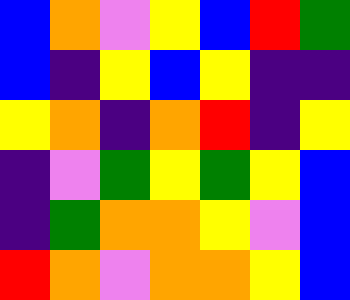[["blue", "orange", "violet", "yellow", "blue", "red", "green"], ["blue", "indigo", "yellow", "blue", "yellow", "indigo", "indigo"], ["yellow", "orange", "indigo", "orange", "red", "indigo", "yellow"], ["indigo", "violet", "green", "yellow", "green", "yellow", "blue"], ["indigo", "green", "orange", "orange", "yellow", "violet", "blue"], ["red", "orange", "violet", "orange", "orange", "yellow", "blue"]]